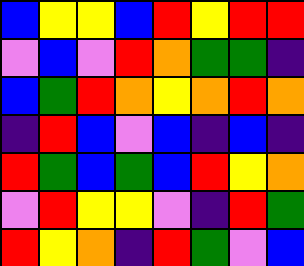[["blue", "yellow", "yellow", "blue", "red", "yellow", "red", "red"], ["violet", "blue", "violet", "red", "orange", "green", "green", "indigo"], ["blue", "green", "red", "orange", "yellow", "orange", "red", "orange"], ["indigo", "red", "blue", "violet", "blue", "indigo", "blue", "indigo"], ["red", "green", "blue", "green", "blue", "red", "yellow", "orange"], ["violet", "red", "yellow", "yellow", "violet", "indigo", "red", "green"], ["red", "yellow", "orange", "indigo", "red", "green", "violet", "blue"]]